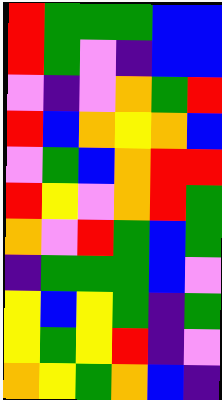[["red", "green", "green", "green", "blue", "blue"], ["red", "green", "violet", "indigo", "blue", "blue"], ["violet", "indigo", "violet", "orange", "green", "red"], ["red", "blue", "orange", "yellow", "orange", "blue"], ["violet", "green", "blue", "orange", "red", "red"], ["red", "yellow", "violet", "orange", "red", "green"], ["orange", "violet", "red", "green", "blue", "green"], ["indigo", "green", "green", "green", "blue", "violet"], ["yellow", "blue", "yellow", "green", "indigo", "green"], ["yellow", "green", "yellow", "red", "indigo", "violet"], ["orange", "yellow", "green", "orange", "blue", "indigo"]]